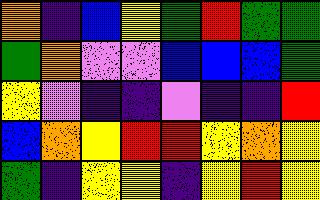[["orange", "indigo", "blue", "yellow", "green", "red", "green", "green"], ["green", "orange", "violet", "violet", "blue", "blue", "blue", "green"], ["yellow", "violet", "indigo", "indigo", "violet", "indigo", "indigo", "red"], ["blue", "orange", "yellow", "red", "red", "yellow", "orange", "yellow"], ["green", "indigo", "yellow", "yellow", "indigo", "yellow", "red", "yellow"]]